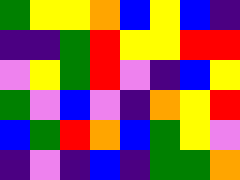[["green", "yellow", "yellow", "orange", "blue", "yellow", "blue", "indigo"], ["indigo", "indigo", "green", "red", "yellow", "yellow", "red", "red"], ["violet", "yellow", "green", "red", "violet", "indigo", "blue", "yellow"], ["green", "violet", "blue", "violet", "indigo", "orange", "yellow", "red"], ["blue", "green", "red", "orange", "blue", "green", "yellow", "violet"], ["indigo", "violet", "indigo", "blue", "indigo", "green", "green", "orange"]]